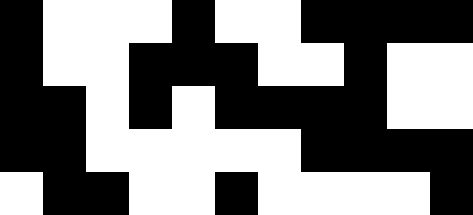[["black", "white", "white", "white", "black", "white", "white", "black", "black", "black", "black"], ["black", "white", "white", "black", "black", "black", "white", "white", "black", "white", "white"], ["black", "black", "white", "black", "white", "black", "black", "black", "black", "white", "white"], ["black", "black", "white", "white", "white", "white", "white", "black", "black", "black", "black"], ["white", "black", "black", "white", "white", "black", "white", "white", "white", "white", "black"]]